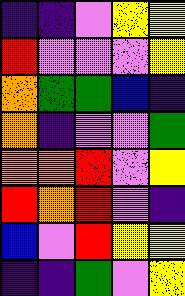[["indigo", "indigo", "violet", "yellow", "yellow"], ["red", "violet", "violet", "violet", "yellow"], ["orange", "green", "green", "blue", "indigo"], ["orange", "indigo", "violet", "violet", "green"], ["orange", "orange", "red", "violet", "yellow"], ["red", "orange", "red", "violet", "indigo"], ["blue", "violet", "red", "yellow", "yellow"], ["indigo", "indigo", "green", "violet", "yellow"]]